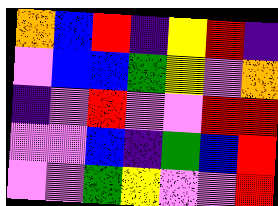[["orange", "blue", "red", "indigo", "yellow", "red", "indigo"], ["violet", "blue", "blue", "green", "yellow", "violet", "orange"], ["indigo", "violet", "red", "violet", "violet", "red", "red"], ["violet", "violet", "blue", "indigo", "green", "blue", "red"], ["violet", "violet", "green", "yellow", "violet", "violet", "red"]]